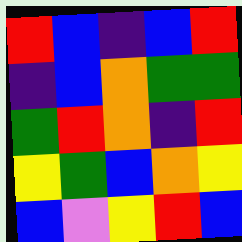[["red", "blue", "indigo", "blue", "red"], ["indigo", "blue", "orange", "green", "green"], ["green", "red", "orange", "indigo", "red"], ["yellow", "green", "blue", "orange", "yellow"], ["blue", "violet", "yellow", "red", "blue"]]